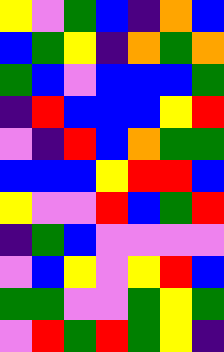[["yellow", "violet", "green", "blue", "indigo", "orange", "blue"], ["blue", "green", "yellow", "indigo", "orange", "green", "orange"], ["green", "blue", "violet", "blue", "blue", "blue", "green"], ["indigo", "red", "blue", "blue", "blue", "yellow", "red"], ["violet", "indigo", "red", "blue", "orange", "green", "green"], ["blue", "blue", "blue", "yellow", "red", "red", "blue"], ["yellow", "violet", "violet", "red", "blue", "green", "red"], ["indigo", "green", "blue", "violet", "violet", "violet", "violet"], ["violet", "blue", "yellow", "violet", "yellow", "red", "blue"], ["green", "green", "violet", "violet", "green", "yellow", "green"], ["violet", "red", "green", "red", "green", "yellow", "indigo"]]